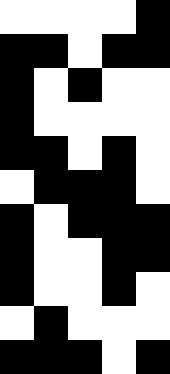[["white", "white", "white", "white", "black"], ["black", "black", "white", "black", "black"], ["black", "white", "black", "white", "white"], ["black", "white", "white", "white", "white"], ["black", "black", "white", "black", "white"], ["white", "black", "black", "black", "white"], ["black", "white", "black", "black", "black"], ["black", "white", "white", "black", "black"], ["black", "white", "white", "black", "white"], ["white", "black", "white", "white", "white"], ["black", "black", "black", "white", "black"]]